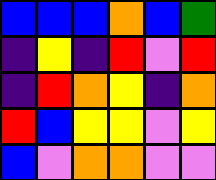[["blue", "blue", "blue", "orange", "blue", "green"], ["indigo", "yellow", "indigo", "red", "violet", "red"], ["indigo", "red", "orange", "yellow", "indigo", "orange"], ["red", "blue", "yellow", "yellow", "violet", "yellow"], ["blue", "violet", "orange", "orange", "violet", "violet"]]